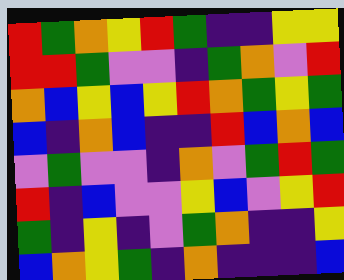[["red", "green", "orange", "yellow", "red", "green", "indigo", "indigo", "yellow", "yellow"], ["red", "red", "green", "violet", "violet", "indigo", "green", "orange", "violet", "red"], ["orange", "blue", "yellow", "blue", "yellow", "red", "orange", "green", "yellow", "green"], ["blue", "indigo", "orange", "blue", "indigo", "indigo", "red", "blue", "orange", "blue"], ["violet", "green", "violet", "violet", "indigo", "orange", "violet", "green", "red", "green"], ["red", "indigo", "blue", "violet", "violet", "yellow", "blue", "violet", "yellow", "red"], ["green", "indigo", "yellow", "indigo", "violet", "green", "orange", "indigo", "indigo", "yellow"], ["blue", "orange", "yellow", "green", "indigo", "orange", "indigo", "indigo", "indigo", "blue"]]